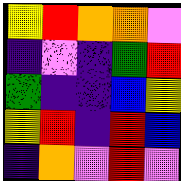[["yellow", "red", "orange", "orange", "violet"], ["indigo", "violet", "indigo", "green", "red"], ["green", "indigo", "indigo", "blue", "yellow"], ["yellow", "red", "indigo", "red", "blue"], ["indigo", "orange", "violet", "red", "violet"]]